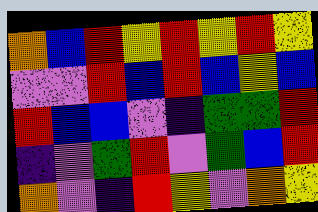[["orange", "blue", "red", "yellow", "red", "yellow", "red", "yellow"], ["violet", "violet", "red", "blue", "red", "blue", "yellow", "blue"], ["red", "blue", "blue", "violet", "indigo", "green", "green", "red"], ["indigo", "violet", "green", "red", "violet", "green", "blue", "red"], ["orange", "violet", "indigo", "red", "yellow", "violet", "orange", "yellow"]]